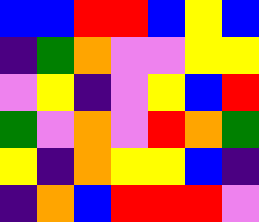[["blue", "blue", "red", "red", "blue", "yellow", "blue"], ["indigo", "green", "orange", "violet", "violet", "yellow", "yellow"], ["violet", "yellow", "indigo", "violet", "yellow", "blue", "red"], ["green", "violet", "orange", "violet", "red", "orange", "green"], ["yellow", "indigo", "orange", "yellow", "yellow", "blue", "indigo"], ["indigo", "orange", "blue", "red", "red", "red", "violet"]]